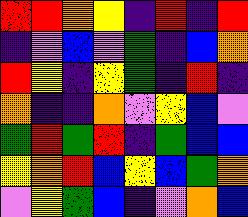[["red", "red", "orange", "yellow", "indigo", "red", "indigo", "red"], ["indigo", "violet", "blue", "violet", "green", "indigo", "blue", "orange"], ["red", "yellow", "indigo", "yellow", "green", "indigo", "red", "indigo"], ["orange", "indigo", "indigo", "orange", "violet", "yellow", "blue", "violet"], ["green", "red", "green", "red", "indigo", "green", "blue", "blue"], ["yellow", "orange", "red", "blue", "yellow", "blue", "green", "orange"], ["violet", "yellow", "green", "blue", "indigo", "violet", "orange", "blue"]]